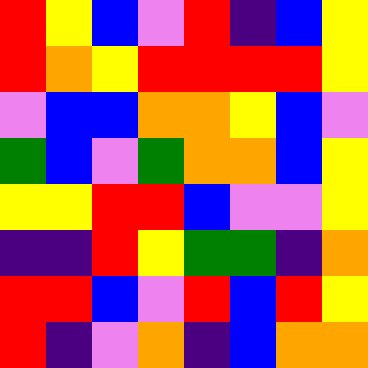[["red", "yellow", "blue", "violet", "red", "indigo", "blue", "yellow"], ["red", "orange", "yellow", "red", "red", "red", "red", "yellow"], ["violet", "blue", "blue", "orange", "orange", "yellow", "blue", "violet"], ["green", "blue", "violet", "green", "orange", "orange", "blue", "yellow"], ["yellow", "yellow", "red", "red", "blue", "violet", "violet", "yellow"], ["indigo", "indigo", "red", "yellow", "green", "green", "indigo", "orange"], ["red", "red", "blue", "violet", "red", "blue", "red", "yellow"], ["red", "indigo", "violet", "orange", "indigo", "blue", "orange", "orange"]]